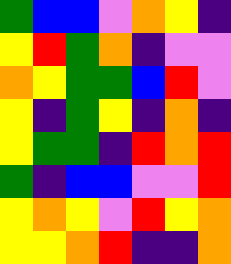[["green", "blue", "blue", "violet", "orange", "yellow", "indigo"], ["yellow", "red", "green", "orange", "indigo", "violet", "violet"], ["orange", "yellow", "green", "green", "blue", "red", "violet"], ["yellow", "indigo", "green", "yellow", "indigo", "orange", "indigo"], ["yellow", "green", "green", "indigo", "red", "orange", "red"], ["green", "indigo", "blue", "blue", "violet", "violet", "red"], ["yellow", "orange", "yellow", "violet", "red", "yellow", "orange"], ["yellow", "yellow", "orange", "red", "indigo", "indigo", "orange"]]